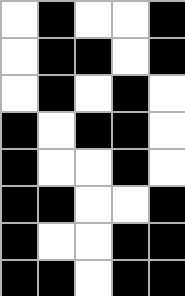[["white", "black", "white", "white", "black"], ["white", "black", "black", "white", "black"], ["white", "black", "white", "black", "white"], ["black", "white", "black", "black", "white"], ["black", "white", "white", "black", "white"], ["black", "black", "white", "white", "black"], ["black", "white", "white", "black", "black"], ["black", "black", "white", "black", "black"]]